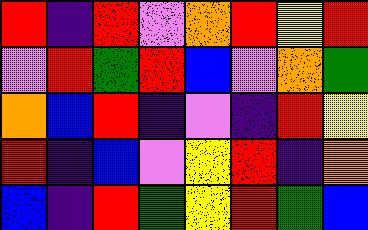[["red", "indigo", "red", "violet", "orange", "red", "yellow", "red"], ["violet", "red", "green", "red", "blue", "violet", "orange", "green"], ["orange", "blue", "red", "indigo", "violet", "indigo", "red", "yellow"], ["red", "indigo", "blue", "violet", "yellow", "red", "indigo", "orange"], ["blue", "indigo", "red", "green", "yellow", "red", "green", "blue"]]